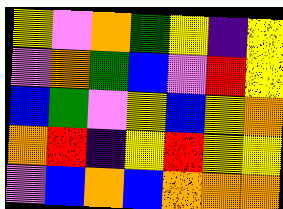[["yellow", "violet", "orange", "green", "yellow", "indigo", "yellow"], ["violet", "orange", "green", "blue", "violet", "red", "yellow"], ["blue", "green", "violet", "yellow", "blue", "yellow", "orange"], ["orange", "red", "indigo", "yellow", "red", "yellow", "yellow"], ["violet", "blue", "orange", "blue", "orange", "orange", "orange"]]